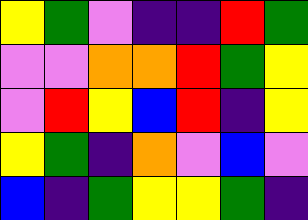[["yellow", "green", "violet", "indigo", "indigo", "red", "green"], ["violet", "violet", "orange", "orange", "red", "green", "yellow"], ["violet", "red", "yellow", "blue", "red", "indigo", "yellow"], ["yellow", "green", "indigo", "orange", "violet", "blue", "violet"], ["blue", "indigo", "green", "yellow", "yellow", "green", "indigo"]]